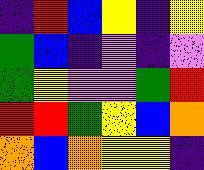[["indigo", "red", "blue", "yellow", "indigo", "yellow"], ["green", "blue", "indigo", "violet", "indigo", "violet"], ["green", "yellow", "violet", "violet", "green", "red"], ["red", "red", "green", "yellow", "blue", "orange"], ["orange", "blue", "orange", "yellow", "yellow", "indigo"]]